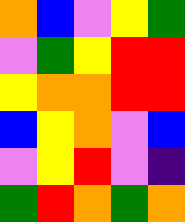[["orange", "blue", "violet", "yellow", "green"], ["violet", "green", "yellow", "red", "red"], ["yellow", "orange", "orange", "red", "red"], ["blue", "yellow", "orange", "violet", "blue"], ["violet", "yellow", "red", "violet", "indigo"], ["green", "red", "orange", "green", "orange"]]